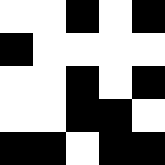[["white", "white", "black", "white", "black"], ["black", "white", "white", "white", "white"], ["white", "white", "black", "white", "black"], ["white", "white", "black", "black", "white"], ["black", "black", "white", "black", "black"]]